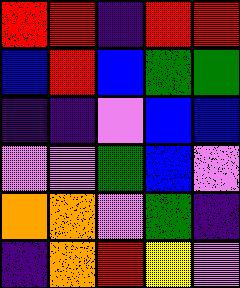[["red", "red", "indigo", "red", "red"], ["blue", "red", "blue", "green", "green"], ["indigo", "indigo", "violet", "blue", "blue"], ["violet", "violet", "green", "blue", "violet"], ["orange", "orange", "violet", "green", "indigo"], ["indigo", "orange", "red", "yellow", "violet"]]